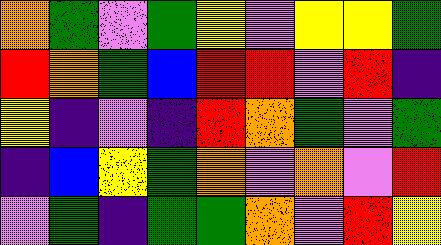[["orange", "green", "violet", "green", "yellow", "violet", "yellow", "yellow", "green"], ["red", "orange", "green", "blue", "red", "red", "violet", "red", "indigo"], ["yellow", "indigo", "violet", "indigo", "red", "orange", "green", "violet", "green"], ["indigo", "blue", "yellow", "green", "orange", "violet", "orange", "violet", "red"], ["violet", "green", "indigo", "green", "green", "orange", "violet", "red", "yellow"]]